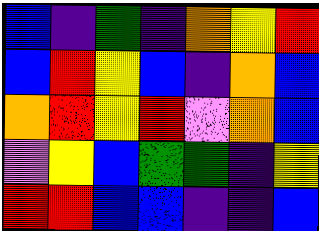[["blue", "indigo", "green", "indigo", "orange", "yellow", "red"], ["blue", "red", "yellow", "blue", "indigo", "orange", "blue"], ["orange", "red", "yellow", "red", "violet", "orange", "blue"], ["violet", "yellow", "blue", "green", "green", "indigo", "yellow"], ["red", "red", "blue", "blue", "indigo", "indigo", "blue"]]